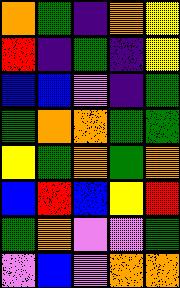[["orange", "green", "indigo", "orange", "yellow"], ["red", "indigo", "green", "indigo", "yellow"], ["blue", "blue", "violet", "indigo", "green"], ["green", "orange", "orange", "green", "green"], ["yellow", "green", "orange", "green", "orange"], ["blue", "red", "blue", "yellow", "red"], ["green", "orange", "violet", "violet", "green"], ["violet", "blue", "violet", "orange", "orange"]]